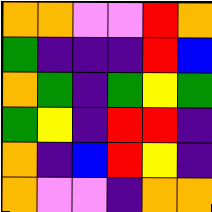[["orange", "orange", "violet", "violet", "red", "orange"], ["green", "indigo", "indigo", "indigo", "red", "blue"], ["orange", "green", "indigo", "green", "yellow", "green"], ["green", "yellow", "indigo", "red", "red", "indigo"], ["orange", "indigo", "blue", "red", "yellow", "indigo"], ["orange", "violet", "violet", "indigo", "orange", "orange"]]